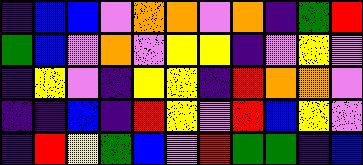[["indigo", "blue", "blue", "violet", "orange", "orange", "violet", "orange", "indigo", "green", "red"], ["green", "blue", "violet", "orange", "violet", "yellow", "yellow", "indigo", "violet", "yellow", "violet"], ["indigo", "yellow", "violet", "indigo", "yellow", "yellow", "indigo", "red", "orange", "orange", "violet"], ["indigo", "indigo", "blue", "indigo", "red", "yellow", "violet", "red", "blue", "yellow", "violet"], ["indigo", "red", "yellow", "green", "blue", "violet", "red", "green", "green", "indigo", "blue"]]